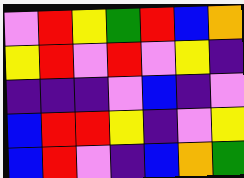[["violet", "red", "yellow", "green", "red", "blue", "orange"], ["yellow", "red", "violet", "red", "violet", "yellow", "indigo"], ["indigo", "indigo", "indigo", "violet", "blue", "indigo", "violet"], ["blue", "red", "red", "yellow", "indigo", "violet", "yellow"], ["blue", "red", "violet", "indigo", "blue", "orange", "green"]]